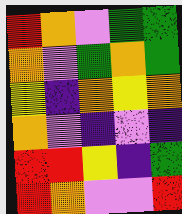[["red", "orange", "violet", "green", "green"], ["orange", "violet", "green", "orange", "green"], ["yellow", "indigo", "orange", "yellow", "orange"], ["orange", "violet", "indigo", "violet", "indigo"], ["red", "red", "yellow", "indigo", "green"], ["red", "orange", "violet", "violet", "red"]]